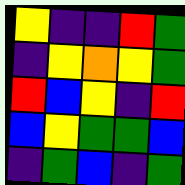[["yellow", "indigo", "indigo", "red", "green"], ["indigo", "yellow", "orange", "yellow", "green"], ["red", "blue", "yellow", "indigo", "red"], ["blue", "yellow", "green", "green", "blue"], ["indigo", "green", "blue", "indigo", "green"]]